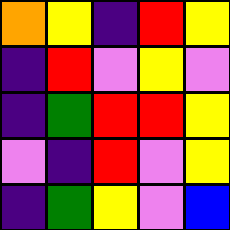[["orange", "yellow", "indigo", "red", "yellow"], ["indigo", "red", "violet", "yellow", "violet"], ["indigo", "green", "red", "red", "yellow"], ["violet", "indigo", "red", "violet", "yellow"], ["indigo", "green", "yellow", "violet", "blue"]]